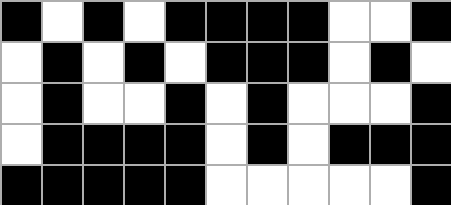[["black", "white", "black", "white", "black", "black", "black", "black", "white", "white", "black"], ["white", "black", "white", "black", "white", "black", "black", "black", "white", "black", "white"], ["white", "black", "white", "white", "black", "white", "black", "white", "white", "white", "black"], ["white", "black", "black", "black", "black", "white", "black", "white", "black", "black", "black"], ["black", "black", "black", "black", "black", "white", "white", "white", "white", "white", "black"]]